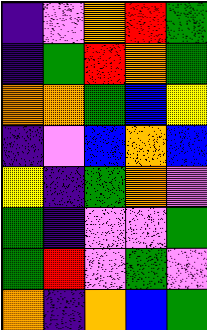[["indigo", "violet", "orange", "red", "green"], ["indigo", "green", "red", "orange", "green"], ["orange", "orange", "green", "blue", "yellow"], ["indigo", "violet", "blue", "orange", "blue"], ["yellow", "indigo", "green", "orange", "violet"], ["green", "indigo", "violet", "violet", "green"], ["green", "red", "violet", "green", "violet"], ["orange", "indigo", "orange", "blue", "green"]]